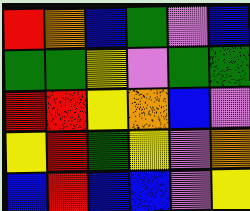[["red", "orange", "blue", "green", "violet", "blue"], ["green", "green", "yellow", "violet", "green", "green"], ["red", "red", "yellow", "orange", "blue", "violet"], ["yellow", "red", "green", "yellow", "violet", "orange"], ["blue", "red", "blue", "blue", "violet", "yellow"]]